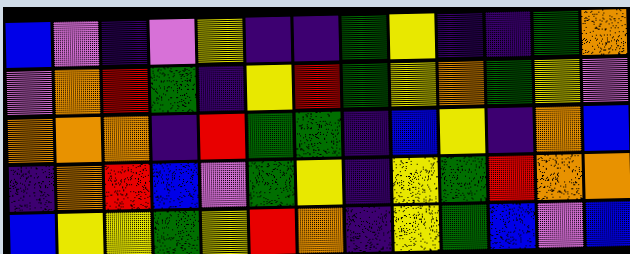[["blue", "violet", "indigo", "violet", "yellow", "indigo", "indigo", "green", "yellow", "indigo", "indigo", "green", "orange"], ["violet", "orange", "red", "green", "indigo", "yellow", "red", "green", "yellow", "orange", "green", "yellow", "violet"], ["orange", "orange", "orange", "indigo", "red", "green", "green", "indigo", "blue", "yellow", "indigo", "orange", "blue"], ["indigo", "orange", "red", "blue", "violet", "green", "yellow", "indigo", "yellow", "green", "red", "orange", "orange"], ["blue", "yellow", "yellow", "green", "yellow", "red", "orange", "indigo", "yellow", "green", "blue", "violet", "blue"]]